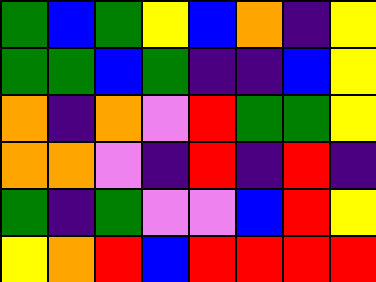[["green", "blue", "green", "yellow", "blue", "orange", "indigo", "yellow"], ["green", "green", "blue", "green", "indigo", "indigo", "blue", "yellow"], ["orange", "indigo", "orange", "violet", "red", "green", "green", "yellow"], ["orange", "orange", "violet", "indigo", "red", "indigo", "red", "indigo"], ["green", "indigo", "green", "violet", "violet", "blue", "red", "yellow"], ["yellow", "orange", "red", "blue", "red", "red", "red", "red"]]